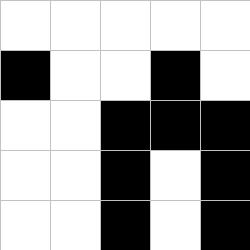[["white", "white", "white", "white", "white"], ["black", "white", "white", "black", "white"], ["white", "white", "black", "black", "black"], ["white", "white", "black", "white", "black"], ["white", "white", "black", "white", "black"]]